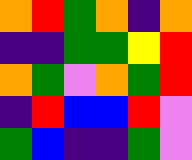[["orange", "red", "green", "orange", "indigo", "orange"], ["indigo", "indigo", "green", "green", "yellow", "red"], ["orange", "green", "violet", "orange", "green", "red"], ["indigo", "red", "blue", "blue", "red", "violet"], ["green", "blue", "indigo", "indigo", "green", "violet"]]